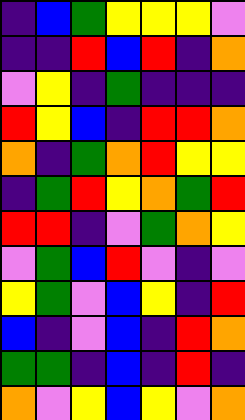[["indigo", "blue", "green", "yellow", "yellow", "yellow", "violet"], ["indigo", "indigo", "red", "blue", "red", "indigo", "orange"], ["violet", "yellow", "indigo", "green", "indigo", "indigo", "indigo"], ["red", "yellow", "blue", "indigo", "red", "red", "orange"], ["orange", "indigo", "green", "orange", "red", "yellow", "yellow"], ["indigo", "green", "red", "yellow", "orange", "green", "red"], ["red", "red", "indigo", "violet", "green", "orange", "yellow"], ["violet", "green", "blue", "red", "violet", "indigo", "violet"], ["yellow", "green", "violet", "blue", "yellow", "indigo", "red"], ["blue", "indigo", "violet", "blue", "indigo", "red", "orange"], ["green", "green", "indigo", "blue", "indigo", "red", "indigo"], ["orange", "violet", "yellow", "blue", "yellow", "violet", "orange"]]